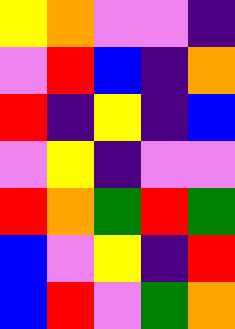[["yellow", "orange", "violet", "violet", "indigo"], ["violet", "red", "blue", "indigo", "orange"], ["red", "indigo", "yellow", "indigo", "blue"], ["violet", "yellow", "indigo", "violet", "violet"], ["red", "orange", "green", "red", "green"], ["blue", "violet", "yellow", "indigo", "red"], ["blue", "red", "violet", "green", "orange"]]